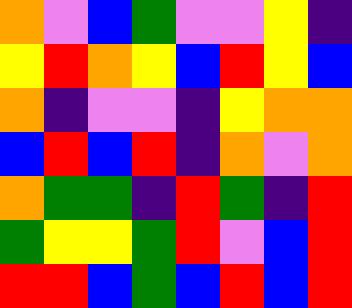[["orange", "violet", "blue", "green", "violet", "violet", "yellow", "indigo"], ["yellow", "red", "orange", "yellow", "blue", "red", "yellow", "blue"], ["orange", "indigo", "violet", "violet", "indigo", "yellow", "orange", "orange"], ["blue", "red", "blue", "red", "indigo", "orange", "violet", "orange"], ["orange", "green", "green", "indigo", "red", "green", "indigo", "red"], ["green", "yellow", "yellow", "green", "red", "violet", "blue", "red"], ["red", "red", "blue", "green", "blue", "red", "blue", "red"]]